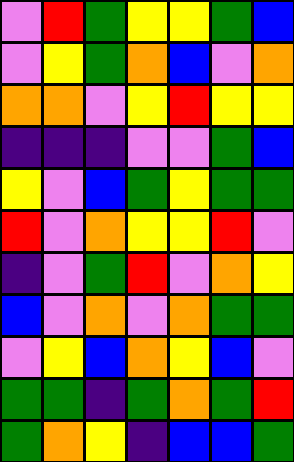[["violet", "red", "green", "yellow", "yellow", "green", "blue"], ["violet", "yellow", "green", "orange", "blue", "violet", "orange"], ["orange", "orange", "violet", "yellow", "red", "yellow", "yellow"], ["indigo", "indigo", "indigo", "violet", "violet", "green", "blue"], ["yellow", "violet", "blue", "green", "yellow", "green", "green"], ["red", "violet", "orange", "yellow", "yellow", "red", "violet"], ["indigo", "violet", "green", "red", "violet", "orange", "yellow"], ["blue", "violet", "orange", "violet", "orange", "green", "green"], ["violet", "yellow", "blue", "orange", "yellow", "blue", "violet"], ["green", "green", "indigo", "green", "orange", "green", "red"], ["green", "orange", "yellow", "indigo", "blue", "blue", "green"]]